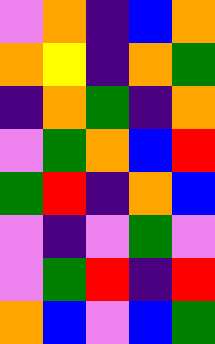[["violet", "orange", "indigo", "blue", "orange"], ["orange", "yellow", "indigo", "orange", "green"], ["indigo", "orange", "green", "indigo", "orange"], ["violet", "green", "orange", "blue", "red"], ["green", "red", "indigo", "orange", "blue"], ["violet", "indigo", "violet", "green", "violet"], ["violet", "green", "red", "indigo", "red"], ["orange", "blue", "violet", "blue", "green"]]